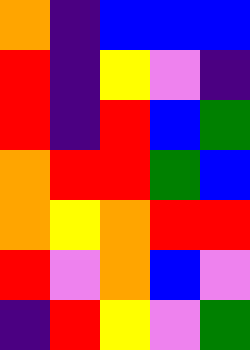[["orange", "indigo", "blue", "blue", "blue"], ["red", "indigo", "yellow", "violet", "indigo"], ["red", "indigo", "red", "blue", "green"], ["orange", "red", "red", "green", "blue"], ["orange", "yellow", "orange", "red", "red"], ["red", "violet", "orange", "blue", "violet"], ["indigo", "red", "yellow", "violet", "green"]]